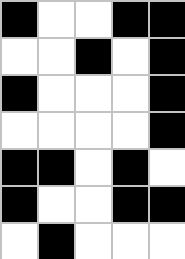[["black", "white", "white", "black", "black"], ["white", "white", "black", "white", "black"], ["black", "white", "white", "white", "black"], ["white", "white", "white", "white", "black"], ["black", "black", "white", "black", "white"], ["black", "white", "white", "black", "black"], ["white", "black", "white", "white", "white"]]